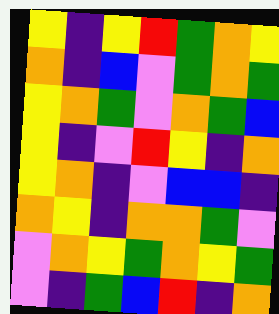[["yellow", "indigo", "yellow", "red", "green", "orange", "yellow"], ["orange", "indigo", "blue", "violet", "green", "orange", "green"], ["yellow", "orange", "green", "violet", "orange", "green", "blue"], ["yellow", "indigo", "violet", "red", "yellow", "indigo", "orange"], ["yellow", "orange", "indigo", "violet", "blue", "blue", "indigo"], ["orange", "yellow", "indigo", "orange", "orange", "green", "violet"], ["violet", "orange", "yellow", "green", "orange", "yellow", "green"], ["violet", "indigo", "green", "blue", "red", "indigo", "orange"]]